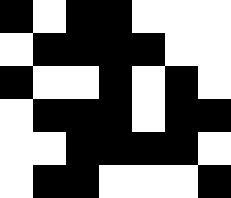[["black", "white", "black", "black", "white", "white", "white"], ["white", "black", "black", "black", "black", "white", "white"], ["black", "white", "white", "black", "white", "black", "white"], ["white", "black", "black", "black", "white", "black", "black"], ["white", "white", "black", "black", "black", "black", "white"], ["white", "black", "black", "white", "white", "white", "black"]]